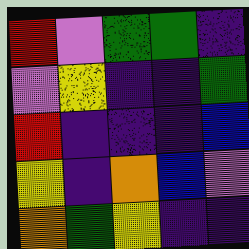[["red", "violet", "green", "green", "indigo"], ["violet", "yellow", "indigo", "indigo", "green"], ["red", "indigo", "indigo", "indigo", "blue"], ["yellow", "indigo", "orange", "blue", "violet"], ["orange", "green", "yellow", "indigo", "indigo"]]